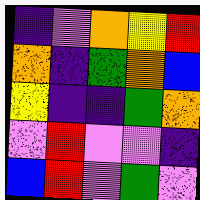[["indigo", "violet", "orange", "yellow", "red"], ["orange", "indigo", "green", "orange", "blue"], ["yellow", "indigo", "indigo", "green", "orange"], ["violet", "red", "violet", "violet", "indigo"], ["blue", "red", "violet", "green", "violet"]]